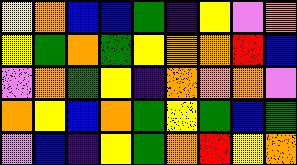[["yellow", "orange", "blue", "blue", "green", "indigo", "yellow", "violet", "orange"], ["yellow", "green", "orange", "green", "yellow", "orange", "orange", "red", "blue"], ["violet", "orange", "green", "yellow", "indigo", "orange", "orange", "orange", "violet"], ["orange", "yellow", "blue", "orange", "green", "yellow", "green", "blue", "green"], ["violet", "blue", "indigo", "yellow", "green", "orange", "red", "yellow", "orange"]]